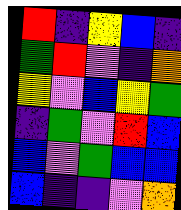[["red", "indigo", "yellow", "blue", "indigo"], ["green", "red", "violet", "indigo", "orange"], ["yellow", "violet", "blue", "yellow", "green"], ["indigo", "green", "violet", "red", "blue"], ["blue", "violet", "green", "blue", "blue"], ["blue", "indigo", "indigo", "violet", "orange"]]